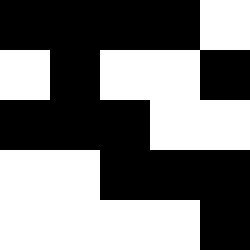[["black", "black", "black", "black", "white"], ["white", "black", "white", "white", "black"], ["black", "black", "black", "white", "white"], ["white", "white", "black", "black", "black"], ["white", "white", "white", "white", "black"]]